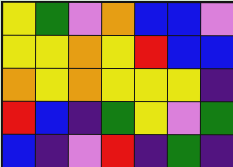[["yellow", "green", "violet", "orange", "blue", "blue", "violet"], ["yellow", "yellow", "orange", "yellow", "red", "blue", "blue"], ["orange", "yellow", "orange", "yellow", "yellow", "yellow", "indigo"], ["red", "blue", "indigo", "green", "yellow", "violet", "green"], ["blue", "indigo", "violet", "red", "indigo", "green", "indigo"]]